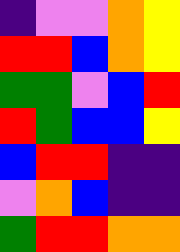[["indigo", "violet", "violet", "orange", "yellow"], ["red", "red", "blue", "orange", "yellow"], ["green", "green", "violet", "blue", "red"], ["red", "green", "blue", "blue", "yellow"], ["blue", "red", "red", "indigo", "indigo"], ["violet", "orange", "blue", "indigo", "indigo"], ["green", "red", "red", "orange", "orange"]]